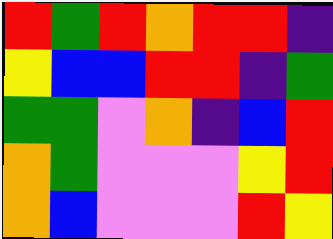[["red", "green", "red", "orange", "red", "red", "indigo"], ["yellow", "blue", "blue", "red", "red", "indigo", "green"], ["green", "green", "violet", "orange", "indigo", "blue", "red"], ["orange", "green", "violet", "violet", "violet", "yellow", "red"], ["orange", "blue", "violet", "violet", "violet", "red", "yellow"]]